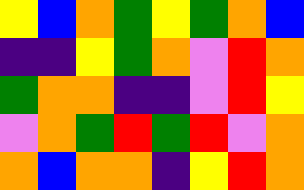[["yellow", "blue", "orange", "green", "yellow", "green", "orange", "blue"], ["indigo", "indigo", "yellow", "green", "orange", "violet", "red", "orange"], ["green", "orange", "orange", "indigo", "indigo", "violet", "red", "yellow"], ["violet", "orange", "green", "red", "green", "red", "violet", "orange"], ["orange", "blue", "orange", "orange", "indigo", "yellow", "red", "orange"]]